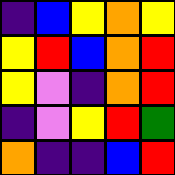[["indigo", "blue", "yellow", "orange", "yellow"], ["yellow", "red", "blue", "orange", "red"], ["yellow", "violet", "indigo", "orange", "red"], ["indigo", "violet", "yellow", "red", "green"], ["orange", "indigo", "indigo", "blue", "red"]]